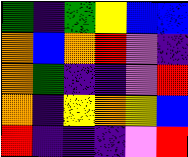[["green", "indigo", "green", "yellow", "blue", "blue"], ["orange", "blue", "orange", "red", "violet", "indigo"], ["orange", "green", "indigo", "indigo", "violet", "red"], ["orange", "indigo", "yellow", "orange", "yellow", "blue"], ["red", "indigo", "indigo", "indigo", "violet", "red"]]